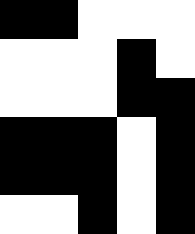[["black", "black", "white", "white", "white"], ["white", "white", "white", "black", "white"], ["white", "white", "white", "black", "black"], ["black", "black", "black", "white", "black"], ["black", "black", "black", "white", "black"], ["white", "white", "black", "white", "black"]]